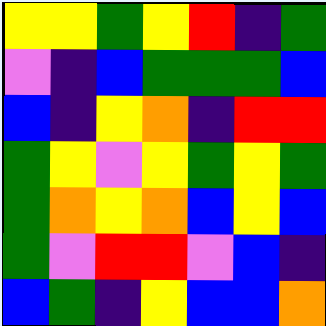[["yellow", "yellow", "green", "yellow", "red", "indigo", "green"], ["violet", "indigo", "blue", "green", "green", "green", "blue"], ["blue", "indigo", "yellow", "orange", "indigo", "red", "red"], ["green", "yellow", "violet", "yellow", "green", "yellow", "green"], ["green", "orange", "yellow", "orange", "blue", "yellow", "blue"], ["green", "violet", "red", "red", "violet", "blue", "indigo"], ["blue", "green", "indigo", "yellow", "blue", "blue", "orange"]]